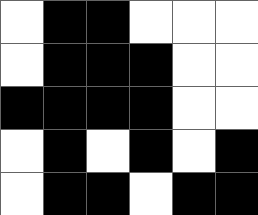[["white", "black", "black", "white", "white", "white"], ["white", "black", "black", "black", "white", "white"], ["black", "black", "black", "black", "white", "white"], ["white", "black", "white", "black", "white", "black"], ["white", "black", "black", "white", "black", "black"]]